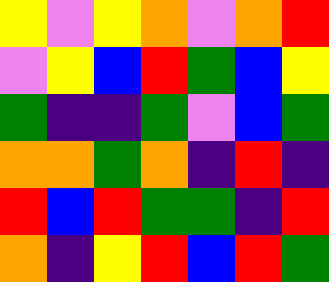[["yellow", "violet", "yellow", "orange", "violet", "orange", "red"], ["violet", "yellow", "blue", "red", "green", "blue", "yellow"], ["green", "indigo", "indigo", "green", "violet", "blue", "green"], ["orange", "orange", "green", "orange", "indigo", "red", "indigo"], ["red", "blue", "red", "green", "green", "indigo", "red"], ["orange", "indigo", "yellow", "red", "blue", "red", "green"]]